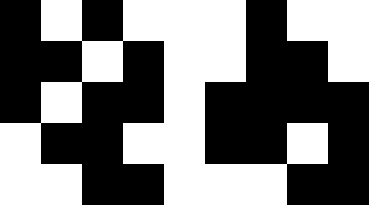[["black", "white", "black", "white", "white", "white", "black", "white", "white"], ["black", "black", "white", "black", "white", "white", "black", "black", "white"], ["black", "white", "black", "black", "white", "black", "black", "black", "black"], ["white", "black", "black", "white", "white", "black", "black", "white", "black"], ["white", "white", "black", "black", "white", "white", "white", "black", "black"]]